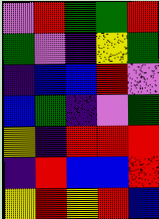[["violet", "red", "green", "green", "red"], ["green", "violet", "indigo", "yellow", "green"], ["indigo", "blue", "blue", "red", "violet"], ["blue", "green", "indigo", "violet", "green"], ["yellow", "indigo", "red", "red", "red"], ["indigo", "red", "blue", "blue", "red"], ["yellow", "red", "yellow", "red", "blue"]]